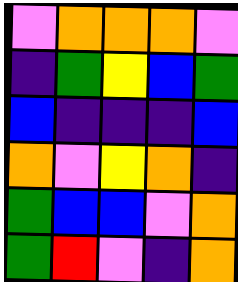[["violet", "orange", "orange", "orange", "violet"], ["indigo", "green", "yellow", "blue", "green"], ["blue", "indigo", "indigo", "indigo", "blue"], ["orange", "violet", "yellow", "orange", "indigo"], ["green", "blue", "blue", "violet", "orange"], ["green", "red", "violet", "indigo", "orange"]]